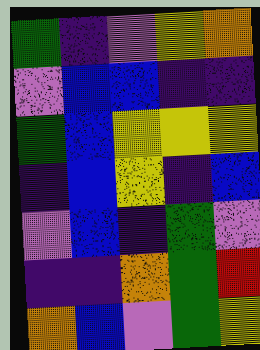[["green", "indigo", "violet", "yellow", "orange"], ["violet", "blue", "blue", "indigo", "indigo"], ["green", "blue", "yellow", "yellow", "yellow"], ["indigo", "blue", "yellow", "indigo", "blue"], ["violet", "blue", "indigo", "green", "violet"], ["indigo", "indigo", "orange", "green", "red"], ["orange", "blue", "violet", "green", "yellow"]]